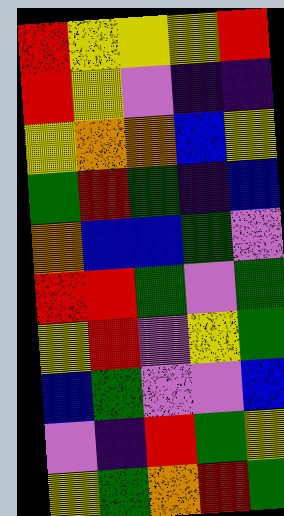[["red", "yellow", "yellow", "yellow", "red"], ["red", "yellow", "violet", "indigo", "indigo"], ["yellow", "orange", "orange", "blue", "yellow"], ["green", "red", "green", "indigo", "blue"], ["orange", "blue", "blue", "green", "violet"], ["red", "red", "green", "violet", "green"], ["yellow", "red", "violet", "yellow", "green"], ["blue", "green", "violet", "violet", "blue"], ["violet", "indigo", "red", "green", "yellow"], ["yellow", "green", "orange", "red", "green"]]